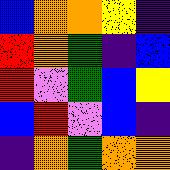[["blue", "orange", "orange", "yellow", "indigo"], ["red", "orange", "green", "indigo", "blue"], ["red", "violet", "green", "blue", "yellow"], ["blue", "red", "violet", "blue", "indigo"], ["indigo", "orange", "green", "orange", "orange"]]